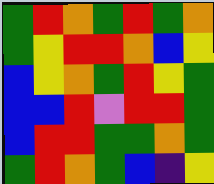[["green", "red", "orange", "green", "red", "green", "orange"], ["green", "yellow", "red", "red", "orange", "blue", "yellow"], ["blue", "yellow", "orange", "green", "red", "yellow", "green"], ["blue", "blue", "red", "violet", "red", "red", "green"], ["blue", "red", "red", "green", "green", "orange", "green"], ["green", "red", "orange", "green", "blue", "indigo", "yellow"]]